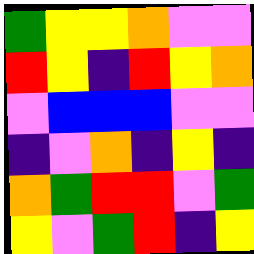[["green", "yellow", "yellow", "orange", "violet", "violet"], ["red", "yellow", "indigo", "red", "yellow", "orange"], ["violet", "blue", "blue", "blue", "violet", "violet"], ["indigo", "violet", "orange", "indigo", "yellow", "indigo"], ["orange", "green", "red", "red", "violet", "green"], ["yellow", "violet", "green", "red", "indigo", "yellow"]]